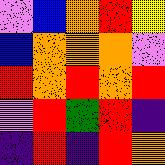[["violet", "blue", "orange", "red", "yellow"], ["blue", "orange", "orange", "orange", "violet"], ["red", "orange", "red", "orange", "red"], ["violet", "red", "green", "red", "indigo"], ["indigo", "red", "indigo", "red", "orange"]]